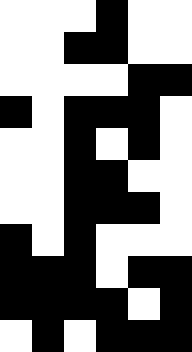[["white", "white", "white", "black", "white", "white"], ["white", "white", "black", "black", "white", "white"], ["white", "white", "white", "white", "black", "black"], ["black", "white", "black", "black", "black", "white"], ["white", "white", "black", "white", "black", "white"], ["white", "white", "black", "black", "white", "white"], ["white", "white", "black", "black", "black", "white"], ["black", "white", "black", "white", "white", "white"], ["black", "black", "black", "white", "black", "black"], ["black", "black", "black", "black", "white", "black"], ["white", "black", "white", "black", "black", "black"]]